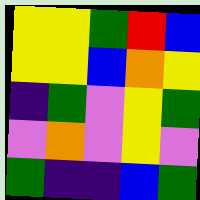[["yellow", "yellow", "green", "red", "blue"], ["yellow", "yellow", "blue", "orange", "yellow"], ["indigo", "green", "violet", "yellow", "green"], ["violet", "orange", "violet", "yellow", "violet"], ["green", "indigo", "indigo", "blue", "green"]]